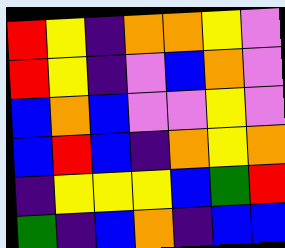[["red", "yellow", "indigo", "orange", "orange", "yellow", "violet"], ["red", "yellow", "indigo", "violet", "blue", "orange", "violet"], ["blue", "orange", "blue", "violet", "violet", "yellow", "violet"], ["blue", "red", "blue", "indigo", "orange", "yellow", "orange"], ["indigo", "yellow", "yellow", "yellow", "blue", "green", "red"], ["green", "indigo", "blue", "orange", "indigo", "blue", "blue"]]